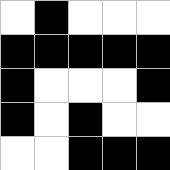[["white", "black", "white", "white", "white"], ["black", "black", "black", "black", "black"], ["black", "white", "white", "white", "black"], ["black", "white", "black", "white", "white"], ["white", "white", "black", "black", "black"]]